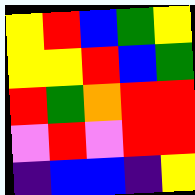[["yellow", "red", "blue", "green", "yellow"], ["yellow", "yellow", "red", "blue", "green"], ["red", "green", "orange", "red", "red"], ["violet", "red", "violet", "red", "red"], ["indigo", "blue", "blue", "indigo", "yellow"]]